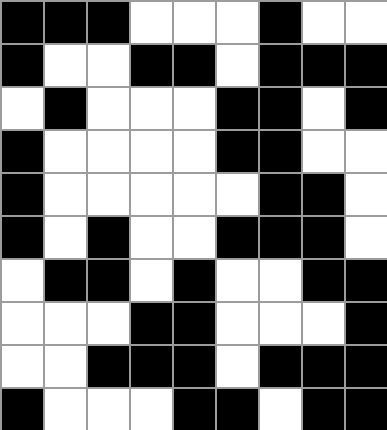[["black", "black", "black", "white", "white", "white", "black", "white", "white"], ["black", "white", "white", "black", "black", "white", "black", "black", "black"], ["white", "black", "white", "white", "white", "black", "black", "white", "black"], ["black", "white", "white", "white", "white", "black", "black", "white", "white"], ["black", "white", "white", "white", "white", "white", "black", "black", "white"], ["black", "white", "black", "white", "white", "black", "black", "black", "white"], ["white", "black", "black", "white", "black", "white", "white", "black", "black"], ["white", "white", "white", "black", "black", "white", "white", "white", "black"], ["white", "white", "black", "black", "black", "white", "black", "black", "black"], ["black", "white", "white", "white", "black", "black", "white", "black", "black"]]